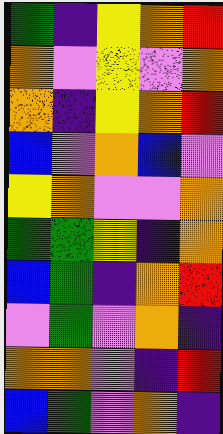[["green", "indigo", "yellow", "orange", "red"], ["orange", "violet", "yellow", "violet", "orange"], ["orange", "indigo", "yellow", "orange", "red"], ["blue", "violet", "orange", "blue", "violet"], ["yellow", "orange", "violet", "violet", "orange"], ["green", "green", "yellow", "indigo", "orange"], ["blue", "green", "indigo", "orange", "red"], ["violet", "green", "violet", "orange", "indigo"], ["orange", "orange", "violet", "indigo", "red"], ["blue", "green", "violet", "orange", "indigo"]]